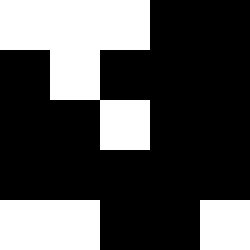[["white", "white", "white", "black", "black"], ["black", "white", "black", "black", "black"], ["black", "black", "white", "black", "black"], ["black", "black", "black", "black", "black"], ["white", "white", "black", "black", "white"]]